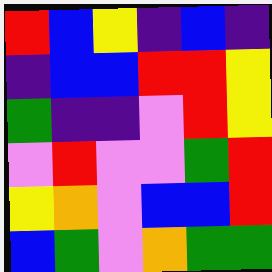[["red", "blue", "yellow", "indigo", "blue", "indigo"], ["indigo", "blue", "blue", "red", "red", "yellow"], ["green", "indigo", "indigo", "violet", "red", "yellow"], ["violet", "red", "violet", "violet", "green", "red"], ["yellow", "orange", "violet", "blue", "blue", "red"], ["blue", "green", "violet", "orange", "green", "green"]]